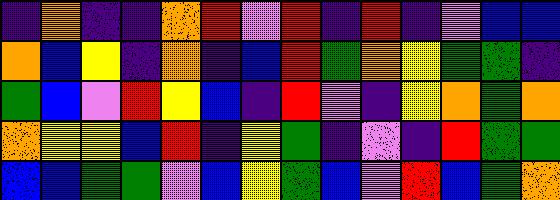[["indigo", "orange", "indigo", "indigo", "orange", "red", "violet", "red", "indigo", "red", "indigo", "violet", "blue", "blue"], ["orange", "blue", "yellow", "indigo", "orange", "indigo", "blue", "red", "green", "orange", "yellow", "green", "green", "indigo"], ["green", "blue", "violet", "red", "yellow", "blue", "indigo", "red", "violet", "indigo", "yellow", "orange", "green", "orange"], ["orange", "yellow", "yellow", "blue", "red", "indigo", "yellow", "green", "indigo", "violet", "indigo", "red", "green", "green"], ["blue", "blue", "green", "green", "violet", "blue", "yellow", "green", "blue", "violet", "red", "blue", "green", "orange"]]